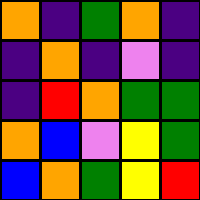[["orange", "indigo", "green", "orange", "indigo"], ["indigo", "orange", "indigo", "violet", "indigo"], ["indigo", "red", "orange", "green", "green"], ["orange", "blue", "violet", "yellow", "green"], ["blue", "orange", "green", "yellow", "red"]]